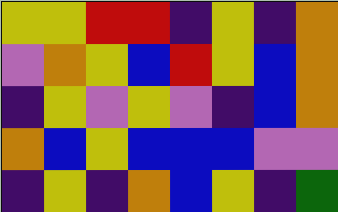[["yellow", "yellow", "red", "red", "indigo", "yellow", "indigo", "orange"], ["violet", "orange", "yellow", "blue", "red", "yellow", "blue", "orange"], ["indigo", "yellow", "violet", "yellow", "violet", "indigo", "blue", "orange"], ["orange", "blue", "yellow", "blue", "blue", "blue", "violet", "violet"], ["indigo", "yellow", "indigo", "orange", "blue", "yellow", "indigo", "green"]]